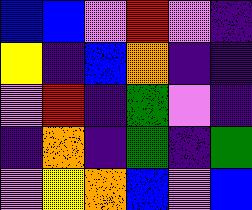[["blue", "blue", "violet", "red", "violet", "indigo"], ["yellow", "indigo", "blue", "orange", "indigo", "indigo"], ["violet", "red", "indigo", "green", "violet", "indigo"], ["indigo", "orange", "indigo", "green", "indigo", "green"], ["violet", "yellow", "orange", "blue", "violet", "blue"]]